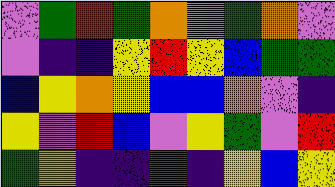[["violet", "green", "red", "green", "orange", "violet", "green", "orange", "violet"], ["violet", "indigo", "indigo", "yellow", "red", "yellow", "blue", "green", "green"], ["blue", "yellow", "orange", "yellow", "blue", "blue", "orange", "violet", "indigo"], ["yellow", "violet", "red", "blue", "violet", "yellow", "green", "violet", "red"], ["green", "yellow", "indigo", "indigo", "red", "indigo", "yellow", "blue", "yellow"]]